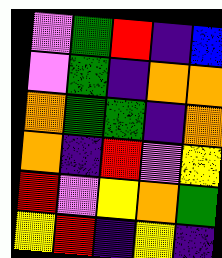[["violet", "green", "red", "indigo", "blue"], ["violet", "green", "indigo", "orange", "orange"], ["orange", "green", "green", "indigo", "orange"], ["orange", "indigo", "red", "violet", "yellow"], ["red", "violet", "yellow", "orange", "green"], ["yellow", "red", "indigo", "yellow", "indigo"]]